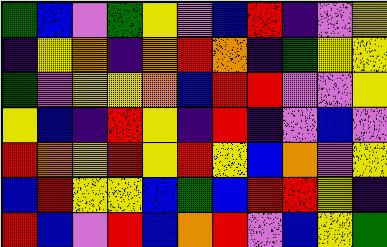[["green", "blue", "violet", "green", "yellow", "violet", "blue", "red", "indigo", "violet", "yellow"], ["indigo", "yellow", "orange", "indigo", "orange", "red", "orange", "indigo", "green", "yellow", "yellow"], ["green", "violet", "yellow", "yellow", "orange", "blue", "red", "red", "violet", "violet", "yellow"], ["yellow", "blue", "indigo", "red", "yellow", "indigo", "red", "indigo", "violet", "blue", "violet"], ["red", "orange", "yellow", "red", "yellow", "red", "yellow", "blue", "orange", "violet", "yellow"], ["blue", "red", "yellow", "yellow", "blue", "green", "blue", "red", "red", "yellow", "indigo"], ["red", "blue", "violet", "red", "blue", "orange", "red", "violet", "blue", "yellow", "green"]]